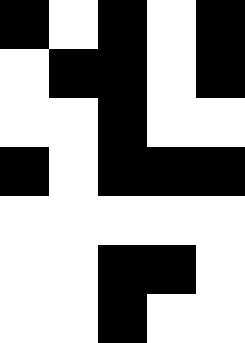[["black", "white", "black", "white", "black"], ["white", "black", "black", "white", "black"], ["white", "white", "black", "white", "white"], ["black", "white", "black", "black", "black"], ["white", "white", "white", "white", "white"], ["white", "white", "black", "black", "white"], ["white", "white", "black", "white", "white"]]